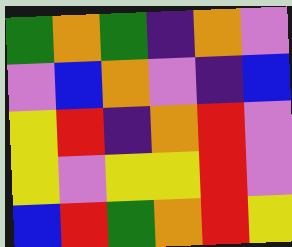[["green", "orange", "green", "indigo", "orange", "violet"], ["violet", "blue", "orange", "violet", "indigo", "blue"], ["yellow", "red", "indigo", "orange", "red", "violet"], ["yellow", "violet", "yellow", "yellow", "red", "violet"], ["blue", "red", "green", "orange", "red", "yellow"]]